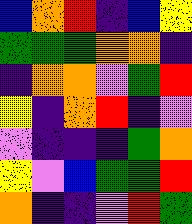[["blue", "orange", "red", "indigo", "blue", "yellow"], ["green", "green", "green", "orange", "orange", "indigo"], ["indigo", "orange", "orange", "violet", "green", "red"], ["yellow", "indigo", "orange", "red", "indigo", "violet"], ["violet", "indigo", "indigo", "indigo", "green", "orange"], ["yellow", "violet", "blue", "green", "green", "red"], ["orange", "indigo", "indigo", "violet", "red", "green"]]